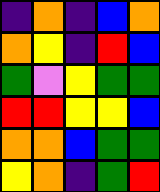[["indigo", "orange", "indigo", "blue", "orange"], ["orange", "yellow", "indigo", "red", "blue"], ["green", "violet", "yellow", "green", "green"], ["red", "red", "yellow", "yellow", "blue"], ["orange", "orange", "blue", "green", "green"], ["yellow", "orange", "indigo", "green", "red"]]